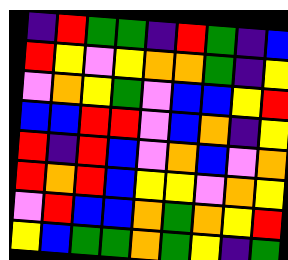[["indigo", "red", "green", "green", "indigo", "red", "green", "indigo", "blue"], ["red", "yellow", "violet", "yellow", "orange", "orange", "green", "indigo", "yellow"], ["violet", "orange", "yellow", "green", "violet", "blue", "blue", "yellow", "red"], ["blue", "blue", "red", "red", "violet", "blue", "orange", "indigo", "yellow"], ["red", "indigo", "red", "blue", "violet", "orange", "blue", "violet", "orange"], ["red", "orange", "red", "blue", "yellow", "yellow", "violet", "orange", "yellow"], ["violet", "red", "blue", "blue", "orange", "green", "orange", "yellow", "red"], ["yellow", "blue", "green", "green", "orange", "green", "yellow", "indigo", "green"]]